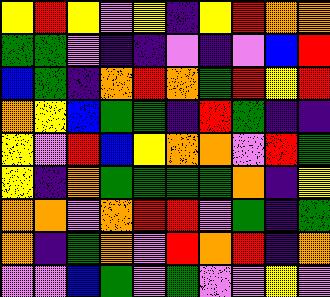[["yellow", "red", "yellow", "violet", "yellow", "indigo", "yellow", "red", "orange", "orange"], ["green", "green", "violet", "indigo", "indigo", "violet", "indigo", "violet", "blue", "red"], ["blue", "green", "indigo", "orange", "red", "orange", "green", "red", "yellow", "red"], ["orange", "yellow", "blue", "green", "green", "indigo", "red", "green", "indigo", "indigo"], ["yellow", "violet", "red", "blue", "yellow", "orange", "orange", "violet", "red", "green"], ["yellow", "indigo", "orange", "green", "green", "green", "green", "orange", "indigo", "yellow"], ["orange", "orange", "violet", "orange", "red", "red", "violet", "green", "indigo", "green"], ["orange", "indigo", "green", "orange", "violet", "red", "orange", "red", "indigo", "orange"], ["violet", "violet", "blue", "green", "violet", "green", "violet", "violet", "yellow", "violet"]]